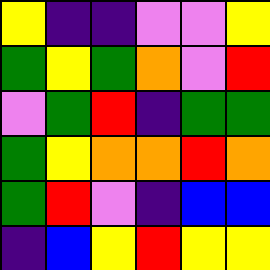[["yellow", "indigo", "indigo", "violet", "violet", "yellow"], ["green", "yellow", "green", "orange", "violet", "red"], ["violet", "green", "red", "indigo", "green", "green"], ["green", "yellow", "orange", "orange", "red", "orange"], ["green", "red", "violet", "indigo", "blue", "blue"], ["indigo", "blue", "yellow", "red", "yellow", "yellow"]]